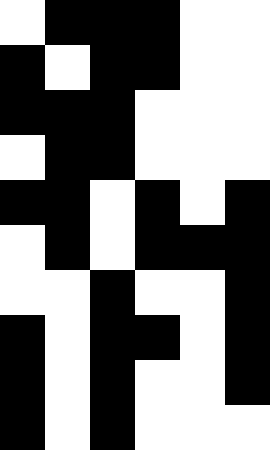[["white", "black", "black", "black", "white", "white"], ["black", "white", "black", "black", "white", "white"], ["black", "black", "black", "white", "white", "white"], ["white", "black", "black", "white", "white", "white"], ["black", "black", "white", "black", "white", "black"], ["white", "black", "white", "black", "black", "black"], ["white", "white", "black", "white", "white", "black"], ["black", "white", "black", "black", "white", "black"], ["black", "white", "black", "white", "white", "black"], ["black", "white", "black", "white", "white", "white"]]